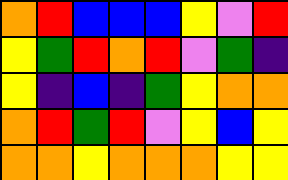[["orange", "red", "blue", "blue", "blue", "yellow", "violet", "red"], ["yellow", "green", "red", "orange", "red", "violet", "green", "indigo"], ["yellow", "indigo", "blue", "indigo", "green", "yellow", "orange", "orange"], ["orange", "red", "green", "red", "violet", "yellow", "blue", "yellow"], ["orange", "orange", "yellow", "orange", "orange", "orange", "yellow", "yellow"]]